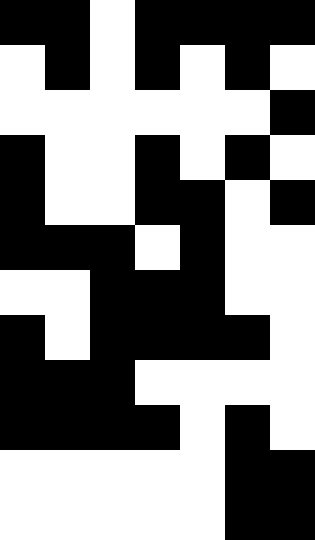[["black", "black", "white", "black", "black", "black", "black"], ["white", "black", "white", "black", "white", "black", "white"], ["white", "white", "white", "white", "white", "white", "black"], ["black", "white", "white", "black", "white", "black", "white"], ["black", "white", "white", "black", "black", "white", "black"], ["black", "black", "black", "white", "black", "white", "white"], ["white", "white", "black", "black", "black", "white", "white"], ["black", "white", "black", "black", "black", "black", "white"], ["black", "black", "black", "white", "white", "white", "white"], ["black", "black", "black", "black", "white", "black", "white"], ["white", "white", "white", "white", "white", "black", "black"], ["white", "white", "white", "white", "white", "black", "black"]]